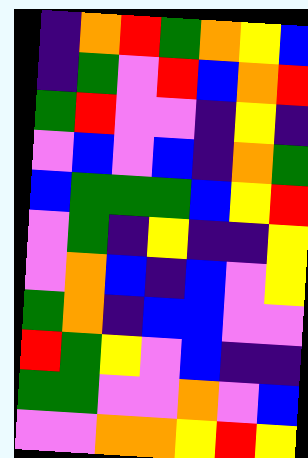[["indigo", "orange", "red", "green", "orange", "yellow", "blue"], ["indigo", "green", "violet", "red", "blue", "orange", "red"], ["green", "red", "violet", "violet", "indigo", "yellow", "indigo"], ["violet", "blue", "violet", "blue", "indigo", "orange", "green"], ["blue", "green", "green", "green", "blue", "yellow", "red"], ["violet", "green", "indigo", "yellow", "indigo", "indigo", "yellow"], ["violet", "orange", "blue", "indigo", "blue", "violet", "yellow"], ["green", "orange", "indigo", "blue", "blue", "violet", "violet"], ["red", "green", "yellow", "violet", "blue", "indigo", "indigo"], ["green", "green", "violet", "violet", "orange", "violet", "blue"], ["violet", "violet", "orange", "orange", "yellow", "red", "yellow"]]